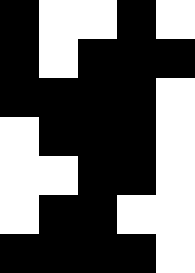[["black", "white", "white", "black", "white"], ["black", "white", "black", "black", "black"], ["black", "black", "black", "black", "white"], ["white", "black", "black", "black", "white"], ["white", "white", "black", "black", "white"], ["white", "black", "black", "white", "white"], ["black", "black", "black", "black", "white"]]